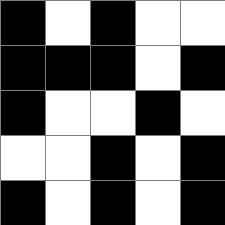[["black", "white", "black", "white", "white"], ["black", "black", "black", "white", "black"], ["black", "white", "white", "black", "white"], ["white", "white", "black", "white", "black"], ["black", "white", "black", "white", "black"]]